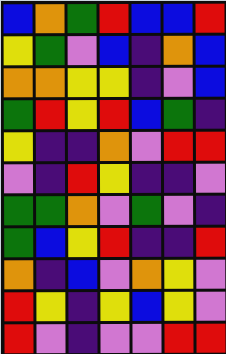[["blue", "orange", "green", "red", "blue", "blue", "red"], ["yellow", "green", "violet", "blue", "indigo", "orange", "blue"], ["orange", "orange", "yellow", "yellow", "indigo", "violet", "blue"], ["green", "red", "yellow", "red", "blue", "green", "indigo"], ["yellow", "indigo", "indigo", "orange", "violet", "red", "red"], ["violet", "indigo", "red", "yellow", "indigo", "indigo", "violet"], ["green", "green", "orange", "violet", "green", "violet", "indigo"], ["green", "blue", "yellow", "red", "indigo", "indigo", "red"], ["orange", "indigo", "blue", "violet", "orange", "yellow", "violet"], ["red", "yellow", "indigo", "yellow", "blue", "yellow", "violet"], ["red", "violet", "indigo", "violet", "violet", "red", "red"]]